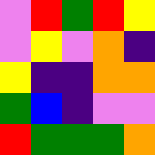[["violet", "red", "green", "red", "yellow"], ["violet", "yellow", "violet", "orange", "indigo"], ["yellow", "indigo", "indigo", "orange", "orange"], ["green", "blue", "indigo", "violet", "violet"], ["red", "green", "green", "green", "orange"]]